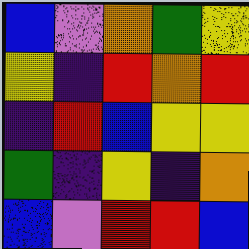[["blue", "violet", "orange", "green", "yellow"], ["yellow", "indigo", "red", "orange", "red"], ["indigo", "red", "blue", "yellow", "yellow"], ["green", "indigo", "yellow", "indigo", "orange"], ["blue", "violet", "red", "red", "blue"]]